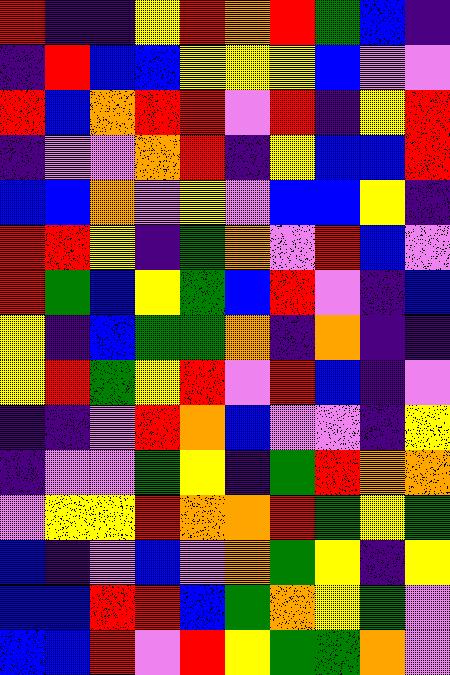[["red", "indigo", "indigo", "yellow", "red", "orange", "red", "green", "blue", "indigo"], ["indigo", "red", "blue", "blue", "yellow", "yellow", "yellow", "blue", "violet", "violet"], ["red", "blue", "orange", "red", "red", "violet", "red", "indigo", "yellow", "red"], ["indigo", "violet", "violet", "orange", "red", "indigo", "yellow", "blue", "blue", "red"], ["blue", "blue", "orange", "violet", "yellow", "violet", "blue", "blue", "yellow", "indigo"], ["red", "red", "yellow", "indigo", "green", "orange", "violet", "red", "blue", "violet"], ["red", "green", "blue", "yellow", "green", "blue", "red", "violet", "indigo", "blue"], ["yellow", "indigo", "blue", "green", "green", "orange", "indigo", "orange", "indigo", "indigo"], ["yellow", "red", "green", "yellow", "red", "violet", "red", "blue", "indigo", "violet"], ["indigo", "indigo", "violet", "red", "orange", "blue", "violet", "violet", "indigo", "yellow"], ["indigo", "violet", "violet", "green", "yellow", "indigo", "green", "red", "orange", "orange"], ["violet", "yellow", "yellow", "red", "orange", "orange", "red", "green", "yellow", "green"], ["blue", "indigo", "violet", "blue", "violet", "orange", "green", "yellow", "indigo", "yellow"], ["blue", "blue", "red", "red", "blue", "green", "orange", "yellow", "green", "violet"], ["blue", "blue", "red", "violet", "red", "yellow", "green", "green", "orange", "violet"]]